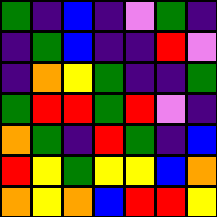[["green", "indigo", "blue", "indigo", "violet", "green", "indigo"], ["indigo", "green", "blue", "indigo", "indigo", "red", "violet"], ["indigo", "orange", "yellow", "green", "indigo", "indigo", "green"], ["green", "red", "red", "green", "red", "violet", "indigo"], ["orange", "green", "indigo", "red", "green", "indigo", "blue"], ["red", "yellow", "green", "yellow", "yellow", "blue", "orange"], ["orange", "yellow", "orange", "blue", "red", "red", "yellow"]]